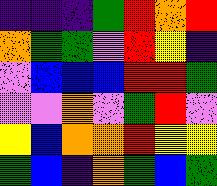[["indigo", "indigo", "indigo", "green", "red", "orange", "red"], ["orange", "green", "green", "violet", "red", "yellow", "indigo"], ["violet", "blue", "blue", "blue", "red", "red", "green"], ["violet", "violet", "orange", "violet", "green", "red", "violet"], ["yellow", "blue", "orange", "orange", "red", "yellow", "yellow"], ["green", "blue", "indigo", "orange", "green", "blue", "green"]]